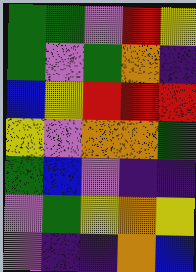[["green", "green", "violet", "red", "yellow"], ["green", "violet", "green", "orange", "indigo"], ["blue", "yellow", "red", "red", "red"], ["yellow", "violet", "orange", "orange", "green"], ["green", "blue", "violet", "indigo", "indigo"], ["violet", "green", "yellow", "orange", "yellow"], ["violet", "indigo", "indigo", "orange", "blue"]]